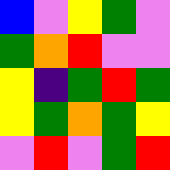[["blue", "violet", "yellow", "green", "violet"], ["green", "orange", "red", "violet", "violet"], ["yellow", "indigo", "green", "red", "green"], ["yellow", "green", "orange", "green", "yellow"], ["violet", "red", "violet", "green", "red"]]